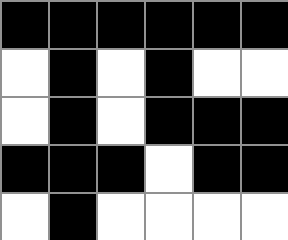[["black", "black", "black", "black", "black", "black"], ["white", "black", "white", "black", "white", "white"], ["white", "black", "white", "black", "black", "black"], ["black", "black", "black", "white", "black", "black"], ["white", "black", "white", "white", "white", "white"]]